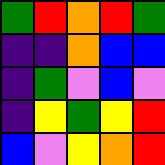[["green", "red", "orange", "red", "green"], ["indigo", "indigo", "orange", "blue", "blue"], ["indigo", "green", "violet", "blue", "violet"], ["indigo", "yellow", "green", "yellow", "red"], ["blue", "violet", "yellow", "orange", "red"]]